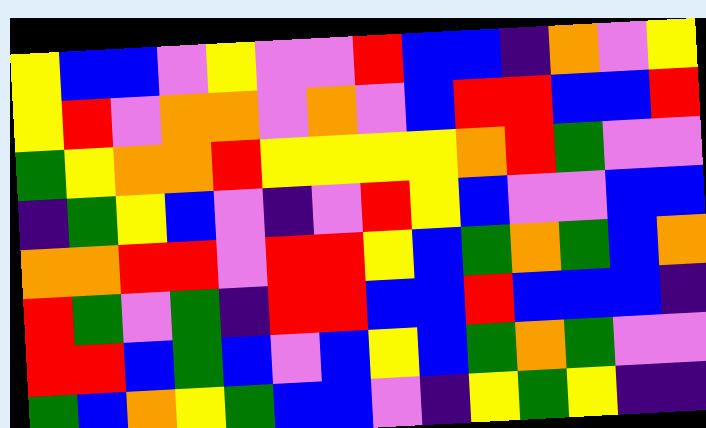[["yellow", "blue", "blue", "violet", "yellow", "violet", "violet", "red", "blue", "blue", "indigo", "orange", "violet", "yellow"], ["yellow", "red", "violet", "orange", "orange", "violet", "orange", "violet", "blue", "red", "red", "blue", "blue", "red"], ["green", "yellow", "orange", "orange", "red", "yellow", "yellow", "yellow", "yellow", "orange", "red", "green", "violet", "violet"], ["indigo", "green", "yellow", "blue", "violet", "indigo", "violet", "red", "yellow", "blue", "violet", "violet", "blue", "blue"], ["orange", "orange", "red", "red", "violet", "red", "red", "yellow", "blue", "green", "orange", "green", "blue", "orange"], ["red", "green", "violet", "green", "indigo", "red", "red", "blue", "blue", "red", "blue", "blue", "blue", "indigo"], ["red", "red", "blue", "green", "blue", "violet", "blue", "yellow", "blue", "green", "orange", "green", "violet", "violet"], ["green", "blue", "orange", "yellow", "green", "blue", "blue", "violet", "indigo", "yellow", "green", "yellow", "indigo", "indigo"]]